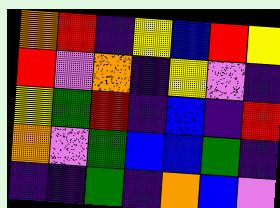[["orange", "red", "indigo", "yellow", "blue", "red", "yellow"], ["red", "violet", "orange", "indigo", "yellow", "violet", "indigo"], ["yellow", "green", "red", "indigo", "blue", "indigo", "red"], ["orange", "violet", "green", "blue", "blue", "green", "indigo"], ["indigo", "indigo", "green", "indigo", "orange", "blue", "violet"]]